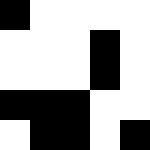[["black", "white", "white", "white", "white"], ["white", "white", "white", "black", "white"], ["white", "white", "white", "black", "white"], ["black", "black", "black", "white", "white"], ["white", "black", "black", "white", "black"]]